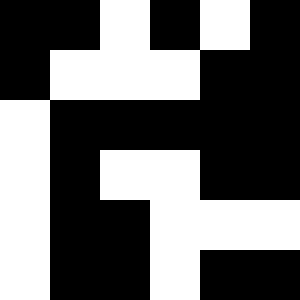[["black", "black", "white", "black", "white", "black"], ["black", "white", "white", "white", "black", "black"], ["white", "black", "black", "black", "black", "black"], ["white", "black", "white", "white", "black", "black"], ["white", "black", "black", "white", "white", "white"], ["white", "black", "black", "white", "black", "black"]]